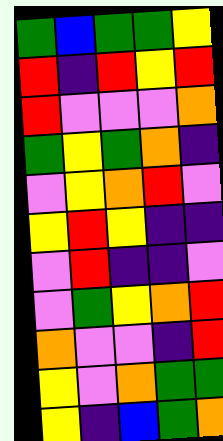[["green", "blue", "green", "green", "yellow"], ["red", "indigo", "red", "yellow", "red"], ["red", "violet", "violet", "violet", "orange"], ["green", "yellow", "green", "orange", "indigo"], ["violet", "yellow", "orange", "red", "violet"], ["yellow", "red", "yellow", "indigo", "indigo"], ["violet", "red", "indigo", "indigo", "violet"], ["violet", "green", "yellow", "orange", "red"], ["orange", "violet", "violet", "indigo", "red"], ["yellow", "violet", "orange", "green", "green"], ["yellow", "indigo", "blue", "green", "orange"]]